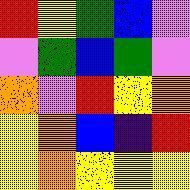[["red", "yellow", "green", "blue", "violet"], ["violet", "green", "blue", "green", "violet"], ["orange", "violet", "red", "yellow", "orange"], ["yellow", "orange", "blue", "indigo", "red"], ["yellow", "orange", "yellow", "yellow", "yellow"]]